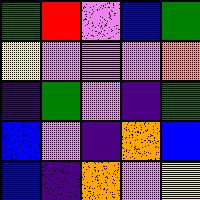[["green", "red", "violet", "blue", "green"], ["yellow", "violet", "violet", "violet", "orange"], ["indigo", "green", "violet", "indigo", "green"], ["blue", "violet", "indigo", "orange", "blue"], ["blue", "indigo", "orange", "violet", "yellow"]]